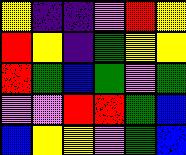[["yellow", "indigo", "indigo", "violet", "red", "yellow"], ["red", "yellow", "indigo", "green", "yellow", "yellow"], ["red", "green", "blue", "green", "violet", "green"], ["violet", "violet", "red", "red", "green", "blue"], ["blue", "yellow", "yellow", "violet", "green", "blue"]]